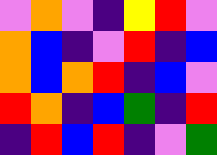[["violet", "orange", "violet", "indigo", "yellow", "red", "violet"], ["orange", "blue", "indigo", "violet", "red", "indigo", "blue"], ["orange", "blue", "orange", "red", "indigo", "blue", "violet"], ["red", "orange", "indigo", "blue", "green", "indigo", "red"], ["indigo", "red", "blue", "red", "indigo", "violet", "green"]]